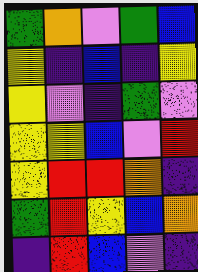[["green", "orange", "violet", "green", "blue"], ["yellow", "indigo", "blue", "indigo", "yellow"], ["yellow", "violet", "indigo", "green", "violet"], ["yellow", "yellow", "blue", "violet", "red"], ["yellow", "red", "red", "orange", "indigo"], ["green", "red", "yellow", "blue", "orange"], ["indigo", "red", "blue", "violet", "indigo"]]